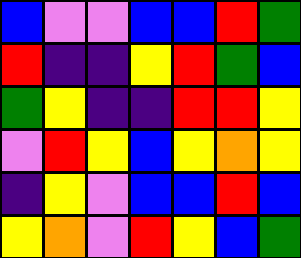[["blue", "violet", "violet", "blue", "blue", "red", "green"], ["red", "indigo", "indigo", "yellow", "red", "green", "blue"], ["green", "yellow", "indigo", "indigo", "red", "red", "yellow"], ["violet", "red", "yellow", "blue", "yellow", "orange", "yellow"], ["indigo", "yellow", "violet", "blue", "blue", "red", "blue"], ["yellow", "orange", "violet", "red", "yellow", "blue", "green"]]